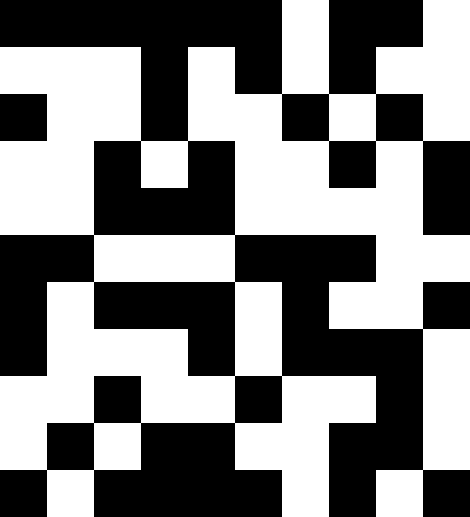[["black", "black", "black", "black", "black", "black", "white", "black", "black", "white"], ["white", "white", "white", "black", "white", "black", "white", "black", "white", "white"], ["black", "white", "white", "black", "white", "white", "black", "white", "black", "white"], ["white", "white", "black", "white", "black", "white", "white", "black", "white", "black"], ["white", "white", "black", "black", "black", "white", "white", "white", "white", "black"], ["black", "black", "white", "white", "white", "black", "black", "black", "white", "white"], ["black", "white", "black", "black", "black", "white", "black", "white", "white", "black"], ["black", "white", "white", "white", "black", "white", "black", "black", "black", "white"], ["white", "white", "black", "white", "white", "black", "white", "white", "black", "white"], ["white", "black", "white", "black", "black", "white", "white", "black", "black", "white"], ["black", "white", "black", "black", "black", "black", "white", "black", "white", "black"]]